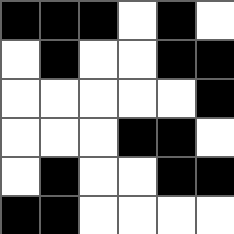[["black", "black", "black", "white", "black", "white"], ["white", "black", "white", "white", "black", "black"], ["white", "white", "white", "white", "white", "black"], ["white", "white", "white", "black", "black", "white"], ["white", "black", "white", "white", "black", "black"], ["black", "black", "white", "white", "white", "white"]]